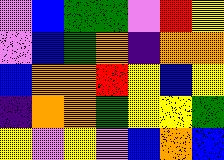[["violet", "blue", "green", "green", "violet", "red", "yellow"], ["violet", "blue", "green", "orange", "indigo", "orange", "orange"], ["blue", "orange", "orange", "red", "yellow", "blue", "yellow"], ["indigo", "orange", "orange", "green", "yellow", "yellow", "green"], ["yellow", "violet", "yellow", "violet", "blue", "orange", "blue"]]